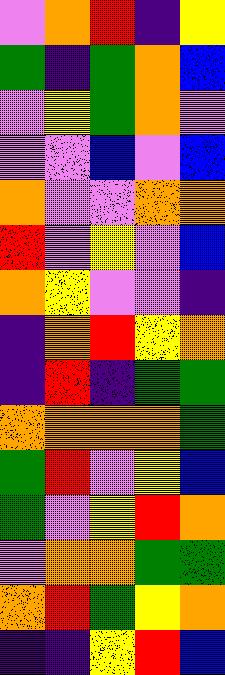[["violet", "orange", "red", "indigo", "yellow"], ["green", "indigo", "green", "orange", "blue"], ["violet", "yellow", "green", "orange", "violet"], ["violet", "violet", "blue", "violet", "blue"], ["orange", "violet", "violet", "orange", "orange"], ["red", "violet", "yellow", "violet", "blue"], ["orange", "yellow", "violet", "violet", "indigo"], ["indigo", "orange", "red", "yellow", "orange"], ["indigo", "red", "indigo", "green", "green"], ["orange", "orange", "orange", "orange", "green"], ["green", "red", "violet", "yellow", "blue"], ["green", "violet", "yellow", "red", "orange"], ["violet", "orange", "orange", "green", "green"], ["orange", "red", "green", "yellow", "orange"], ["indigo", "indigo", "yellow", "red", "blue"]]